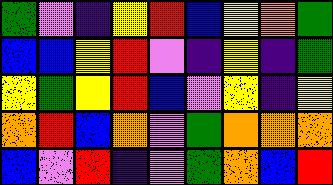[["green", "violet", "indigo", "yellow", "red", "blue", "yellow", "orange", "green"], ["blue", "blue", "yellow", "red", "violet", "indigo", "yellow", "indigo", "green"], ["yellow", "green", "yellow", "red", "blue", "violet", "yellow", "indigo", "yellow"], ["orange", "red", "blue", "orange", "violet", "green", "orange", "orange", "orange"], ["blue", "violet", "red", "indigo", "violet", "green", "orange", "blue", "red"]]